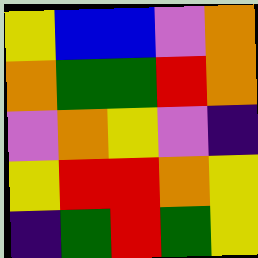[["yellow", "blue", "blue", "violet", "orange"], ["orange", "green", "green", "red", "orange"], ["violet", "orange", "yellow", "violet", "indigo"], ["yellow", "red", "red", "orange", "yellow"], ["indigo", "green", "red", "green", "yellow"]]